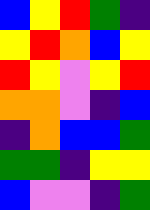[["blue", "yellow", "red", "green", "indigo"], ["yellow", "red", "orange", "blue", "yellow"], ["red", "yellow", "violet", "yellow", "red"], ["orange", "orange", "violet", "indigo", "blue"], ["indigo", "orange", "blue", "blue", "green"], ["green", "green", "indigo", "yellow", "yellow"], ["blue", "violet", "violet", "indigo", "green"]]